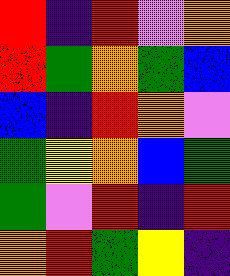[["red", "indigo", "red", "violet", "orange"], ["red", "green", "orange", "green", "blue"], ["blue", "indigo", "red", "orange", "violet"], ["green", "yellow", "orange", "blue", "green"], ["green", "violet", "red", "indigo", "red"], ["orange", "red", "green", "yellow", "indigo"]]